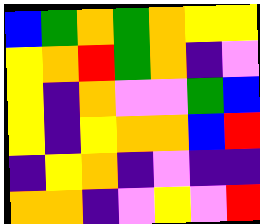[["blue", "green", "orange", "green", "orange", "yellow", "yellow"], ["yellow", "orange", "red", "green", "orange", "indigo", "violet"], ["yellow", "indigo", "orange", "violet", "violet", "green", "blue"], ["yellow", "indigo", "yellow", "orange", "orange", "blue", "red"], ["indigo", "yellow", "orange", "indigo", "violet", "indigo", "indigo"], ["orange", "orange", "indigo", "violet", "yellow", "violet", "red"]]